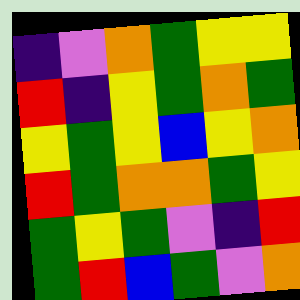[["indigo", "violet", "orange", "green", "yellow", "yellow"], ["red", "indigo", "yellow", "green", "orange", "green"], ["yellow", "green", "yellow", "blue", "yellow", "orange"], ["red", "green", "orange", "orange", "green", "yellow"], ["green", "yellow", "green", "violet", "indigo", "red"], ["green", "red", "blue", "green", "violet", "orange"]]